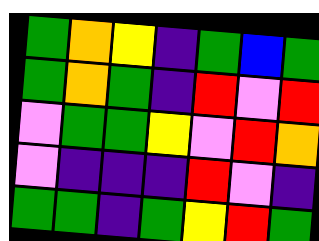[["green", "orange", "yellow", "indigo", "green", "blue", "green"], ["green", "orange", "green", "indigo", "red", "violet", "red"], ["violet", "green", "green", "yellow", "violet", "red", "orange"], ["violet", "indigo", "indigo", "indigo", "red", "violet", "indigo"], ["green", "green", "indigo", "green", "yellow", "red", "green"]]